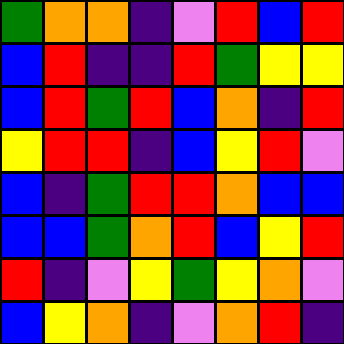[["green", "orange", "orange", "indigo", "violet", "red", "blue", "red"], ["blue", "red", "indigo", "indigo", "red", "green", "yellow", "yellow"], ["blue", "red", "green", "red", "blue", "orange", "indigo", "red"], ["yellow", "red", "red", "indigo", "blue", "yellow", "red", "violet"], ["blue", "indigo", "green", "red", "red", "orange", "blue", "blue"], ["blue", "blue", "green", "orange", "red", "blue", "yellow", "red"], ["red", "indigo", "violet", "yellow", "green", "yellow", "orange", "violet"], ["blue", "yellow", "orange", "indigo", "violet", "orange", "red", "indigo"]]